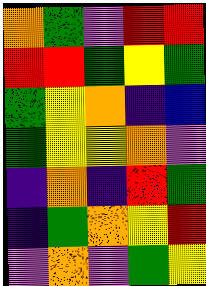[["orange", "green", "violet", "red", "red"], ["red", "red", "green", "yellow", "green"], ["green", "yellow", "orange", "indigo", "blue"], ["green", "yellow", "yellow", "orange", "violet"], ["indigo", "orange", "indigo", "red", "green"], ["indigo", "green", "orange", "yellow", "red"], ["violet", "orange", "violet", "green", "yellow"]]